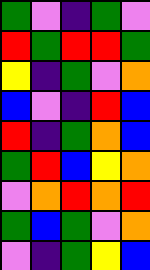[["green", "violet", "indigo", "green", "violet"], ["red", "green", "red", "red", "green"], ["yellow", "indigo", "green", "violet", "orange"], ["blue", "violet", "indigo", "red", "blue"], ["red", "indigo", "green", "orange", "blue"], ["green", "red", "blue", "yellow", "orange"], ["violet", "orange", "red", "orange", "red"], ["green", "blue", "green", "violet", "orange"], ["violet", "indigo", "green", "yellow", "blue"]]